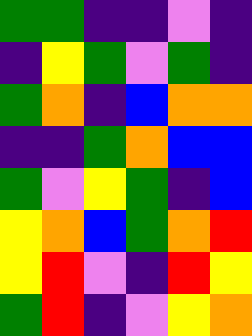[["green", "green", "indigo", "indigo", "violet", "indigo"], ["indigo", "yellow", "green", "violet", "green", "indigo"], ["green", "orange", "indigo", "blue", "orange", "orange"], ["indigo", "indigo", "green", "orange", "blue", "blue"], ["green", "violet", "yellow", "green", "indigo", "blue"], ["yellow", "orange", "blue", "green", "orange", "red"], ["yellow", "red", "violet", "indigo", "red", "yellow"], ["green", "red", "indigo", "violet", "yellow", "orange"]]